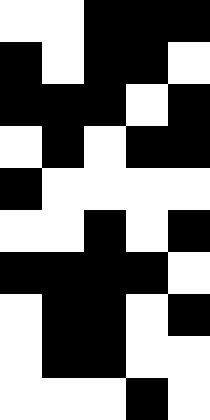[["white", "white", "black", "black", "black"], ["black", "white", "black", "black", "white"], ["black", "black", "black", "white", "black"], ["white", "black", "white", "black", "black"], ["black", "white", "white", "white", "white"], ["white", "white", "black", "white", "black"], ["black", "black", "black", "black", "white"], ["white", "black", "black", "white", "black"], ["white", "black", "black", "white", "white"], ["white", "white", "white", "black", "white"]]